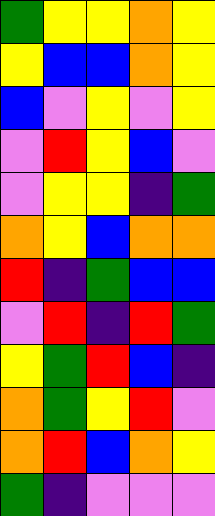[["green", "yellow", "yellow", "orange", "yellow"], ["yellow", "blue", "blue", "orange", "yellow"], ["blue", "violet", "yellow", "violet", "yellow"], ["violet", "red", "yellow", "blue", "violet"], ["violet", "yellow", "yellow", "indigo", "green"], ["orange", "yellow", "blue", "orange", "orange"], ["red", "indigo", "green", "blue", "blue"], ["violet", "red", "indigo", "red", "green"], ["yellow", "green", "red", "blue", "indigo"], ["orange", "green", "yellow", "red", "violet"], ["orange", "red", "blue", "orange", "yellow"], ["green", "indigo", "violet", "violet", "violet"]]